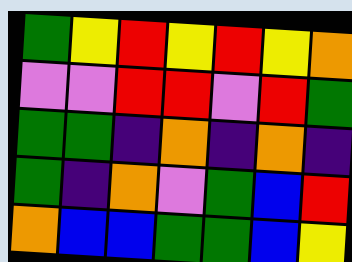[["green", "yellow", "red", "yellow", "red", "yellow", "orange"], ["violet", "violet", "red", "red", "violet", "red", "green"], ["green", "green", "indigo", "orange", "indigo", "orange", "indigo"], ["green", "indigo", "orange", "violet", "green", "blue", "red"], ["orange", "blue", "blue", "green", "green", "blue", "yellow"]]